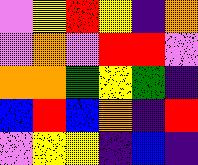[["violet", "yellow", "red", "yellow", "indigo", "orange"], ["violet", "orange", "violet", "red", "red", "violet"], ["orange", "orange", "green", "yellow", "green", "indigo"], ["blue", "red", "blue", "orange", "indigo", "red"], ["violet", "yellow", "yellow", "indigo", "blue", "indigo"]]